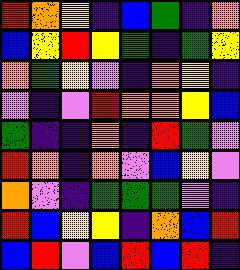[["red", "orange", "yellow", "indigo", "blue", "green", "indigo", "orange"], ["blue", "yellow", "red", "yellow", "green", "indigo", "green", "yellow"], ["orange", "green", "yellow", "violet", "indigo", "orange", "yellow", "indigo"], ["violet", "indigo", "violet", "red", "orange", "orange", "yellow", "blue"], ["green", "indigo", "indigo", "orange", "indigo", "red", "green", "violet"], ["red", "orange", "indigo", "orange", "violet", "blue", "yellow", "violet"], ["orange", "violet", "indigo", "green", "green", "green", "violet", "indigo"], ["red", "blue", "yellow", "yellow", "indigo", "orange", "blue", "red"], ["blue", "red", "violet", "blue", "red", "blue", "red", "indigo"]]